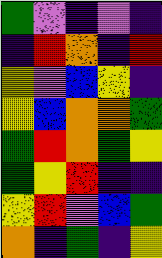[["green", "violet", "indigo", "violet", "indigo"], ["indigo", "red", "orange", "indigo", "red"], ["yellow", "violet", "blue", "yellow", "indigo"], ["yellow", "blue", "orange", "orange", "green"], ["green", "red", "orange", "green", "yellow"], ["green", "yellow", "red", "indigo", "indigo"], ["yellow", "red", "violet", "blue", "green"], ["orange", "indigo", "green", "indigo", "yellow"]]